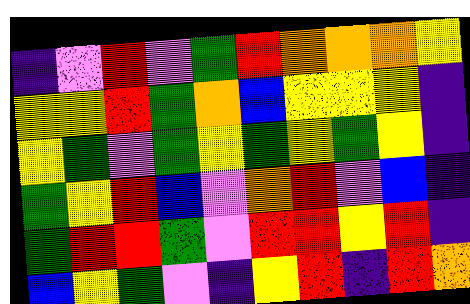[["indigo", "violet", "red", "violet", "green", "red", "orange", "orange", "orange", "yellow"], ["yellow", "yellow", "red", "green", "orange", "blue", "yellow", "yellow", "yellow", "indigo"], ["yellow", "green", "violet", "green", "yellow", "green", "yellow", "green", "yellow", "indigo"], ["green", "yellow", "red", "blue", "violet", "orange", "red", "violet", "blue", "indigo"], ["green", "red", "red", "green", "violet", "red", "red", "yellow", "red", "indigo"], ["blue", "yellow", "green", "violet", "indigo", "yellow", "red", "indigo", "red", "orange"]]